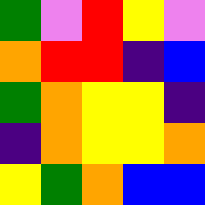[["green", "violet", "red", "yellow", "violet"], ["orange", "red", "red", "indigo", "blue"], ["green", "orange", "yellow", "yellow", "indigo"], ["indigo", "orange", "yellow", "yellow", "orange"], ["yellow", "green", "orange", "blue", "blue"]]